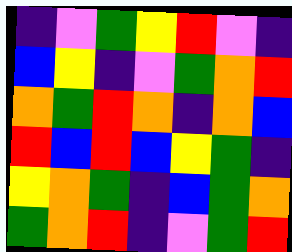[["indigo", "violet", "green", "yellow", "red", "violet", "indigo"], ["blue", "yellow", "indigo", "violet", "green", "orange", "red"], ["orange", "green", "red", "orange", "indigo", "orange", "blue"], ["red", "blue", "red", "blue", "yellow", "green", "indigo"], ["yellow", "orange", "green", "indigo", "blue", "green", "orange"], ["green", "orange", "red", "indigo", "violet", "green", "red"]]